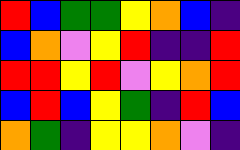[["red", "blue", "green", "green", "yellow", "orange", "blue", "indigo"], ["blue", "orange", "violet", "yellow", "red", "indigo", "indigo", "red"], ["red", "red", "yellow", "red", "violet", "yellow", "orange", "red"], ["blue", "red", "blue", "yellow", "green", "indigo", "red", "blue"], ["orange", "green", "indigo", "yellow", "yellow", "orange", "violet", "indigo"]]